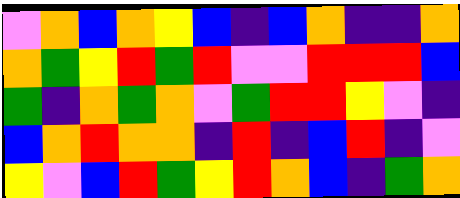[["violet", "orange", "blue", "orange", "yellow", "blue", "indigo", "blue", "orange", "indigo", "indigo", "orange"], ["orange", "green", "yellow", "red", "green", "red", "violet", "violet", "red", "red", "red", "blue"], ["green", "indigo", "orange", "green", "orange", "violet", "green", "red", "red", "yellow", "violet", "indigo"], ["blue", "orange", "red", "orange", "orange", "indigo", "red", "indigo", "blue", "red", "indigo", "violet"], ["yellow", "violet", "blue", "red", "green", "yellow", "red", "orange", "blue", "indigo", "green", "orange"]]